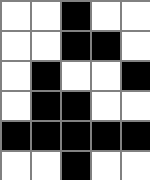[["white", "white", "black", "white", "white"], ["white", "white", "black", "black", "white"], ["white", "black", "white", "white", "black"], ["white", "black", "black", "white", "white"], ["black", "black", "black", "black", "black"], ["white", "white", "black", "white", "white"]]